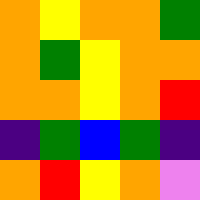[["orange", "yellow", "orange", "orange", "green"], ["orange", "green", "yellow", "orange", "orange"], ["orange", "orange", "yellow", "orange", "red"], ["indigo", "green", "blue", "green", "indigo"], ["orange", "red", "yellow", "orange", "violet"]]